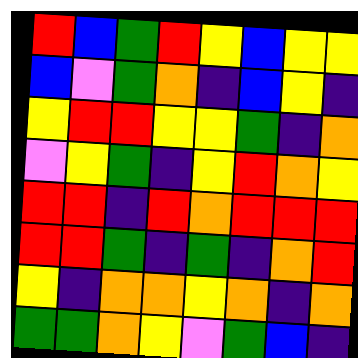[["red", "blue", "green", "red", "yellow", "blue", "yellow", "yellow"], ["blue", "violet", "green", "orange", "indigo", "blue", "yellow", "indigo"], ["yellow", "red", "red", "yellow", "yellow", "green", "indigo", "orange"], ["violet", "yellow", "green", "indigo", "yellow", "red", "orange", "yellow"], ["red", "red", "indigo", "red", "orange", "red", "red", "red"], ["red", "red", "green", "indigo", "green", "indigo", "orange", "red"], ["yellow", "indigo", "orange", "orange", "yellow", "orange", "indigo", "orange"], ["green", "green", "orange", "yellow", "violet", "green", "blue", "indigo"]]